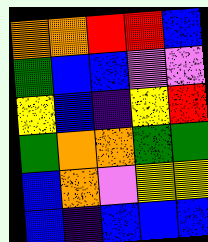[["orange", "orange", "red", "red", "blue"], ["green", "blue", "blue", "violet", "violet"], ["yellow", "blue", "indigo", "yellow", "red"], ["green", "orange", "orange", "green", "green"], ["blue", "orange", "violet", "yellow", "yellow"], ["blue", "indigo", "blue", "blue", "blue"]]